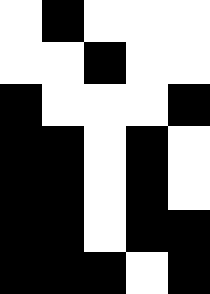[["white", "black", "white", "white", "white"], ["white", "white", "black", "white", "white"], ["black", "white", "white", "white", "black"], ["black", "black", "white", "black", "white"], ["black", "black", "white", "black", "white"], ["black", "black", "white", "black", "black"], ["black", "black", "black", "white", "black"]]